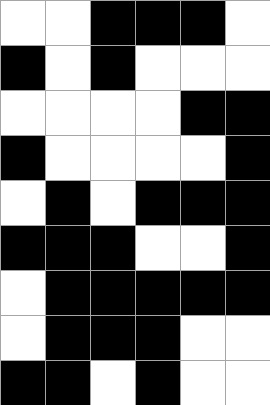[["white", "white", "black", "black", "black", "white"], ["black", "white", "black", "white", "white", "white"], ["white", "white", "white", "white", "black", "black"], ["black", "white", "white", "white", "white", "black"], ["white", "black", "white", "black", "black", "black"], ["black", "black", "black", "white", "white", "black"], ["white", "black", "black", "black", "black", "black"], ["white", "black", "black", "black", "white", "white"], ["black", "black", "white", "black", "white", "white"]]